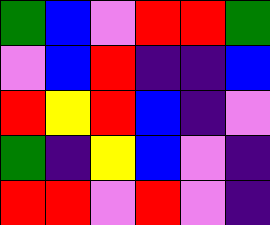[["green", "blue", "violet", "red", "red", "green"], ["violet", "blue", "red", "indigo", "indigo", "blue"], ["red", "yellow", "red", "blue", "indigo", "violet"], ["green", "indigo", "yellow", "blue", "violet", "indigo"], ["red", "red", "violet", "red", "violet", "indigo"]]